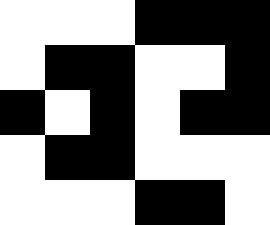[["white", "white", "white", "black", "black", "black"], ["white", "black", "black", "white", "white", "black"], ["black", "white", "black", "white", "black", "black"], ["white", "black", "black", "white", "white", "white"], ["white", "white", "white", "black", "black", "white"]]